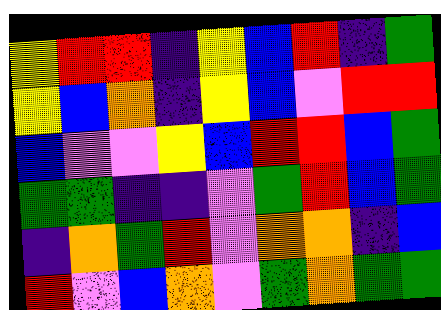[["yellow", "red", "red", "indigo", "yellow", "blue", "red", "indigo", "green"], ["yellow", "blue", "orange", "indigo", "yellow", "blue", "violet", "red", "red"], ["blue", "violet", "violet", "yellow", "blue", "red", "red", "blue", "green"], ["green", "green", "indigo", "indigo", "violet", "green", "red", "blue", "green"], ["indigo", "orange", "green", "red", "violet", "orange", "orange", "indigo", "blue"], ["red", "violet", "blue", "orange", "violet", "green", "orange", "green", "green"]]